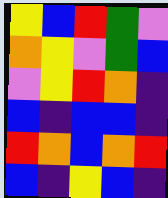[["yellow", "blue", "red", "green", "violet"], ["orange", "yellow", "violet", "green", "blue"], ["violet", "yellow", "red", "orange", "indigo"], ["blue", "indigo", "blue", "blue", "indigo"], ["red", "orange", "blue", "orange", "red"], ["blue", "indigo", "yellow", "blue", "indigo"]]